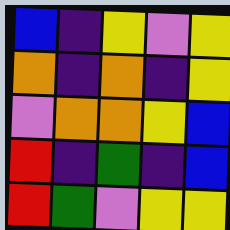[["blue", "indigo", "yellow", "violet", "yellow"], ["orange", "indigo", "orange", "indigo", "yellow"], ["violet", "orange", "orange", "yellow", "blue"], ["red", "indigo", "green", "indigo", "blue"], ["red", "green", "violet", "yellow", "yellow"]]